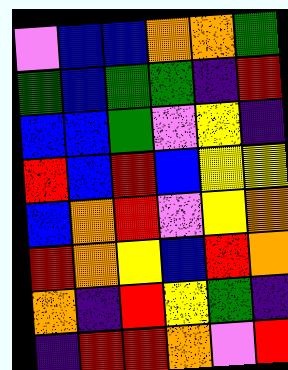[["violet", "blue", "blue", "orange", "orange", "green"], ["green", "blue", "green", "green", "indigo", "red"], ["blue", "blue", "green", "violet", "yellow", "indigo"], ["red", "blue", "red", "blue", "yellow", "yellow"], ["blue", "orange", "red", "violet", "yellow", "orange"], ["red", "orange", "yellow", "blue", "red", "orange"], ["orange", "indigo", "red", "yellow", "green", "indigo"], ["indigo", "red", "red", "orange", "violet", "red"]]